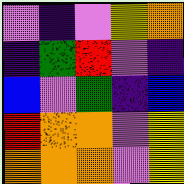[["violet", "indigo", "violet", "yellow", "orange"], ["indigo", "green", "red", "violet", "indigo"], ["blue", "violet", "green", "indigo", "blue"], ["red", "orange", "orange", "violet", "yellow"], ["orange", "orange", "orange", "violet", "yellow"]]